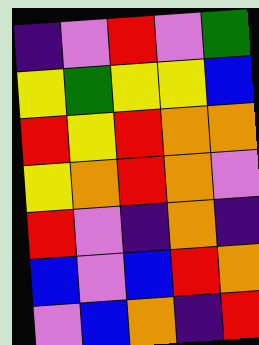[["indigo", "violet", "red", "violet", "green"], ["yellow", "green", "yellow", "yellow", "blue"], ["red", "yellow", "red", "orange", "orange"], ["yellow", "orange", "red", "orange", "violet"], ["red", "violet", "indigo", "orange", "indigo"], ["blue", "violet", "blue", "red", "orange"], ["violet", "blue", "orange", "indigo", "red"]]